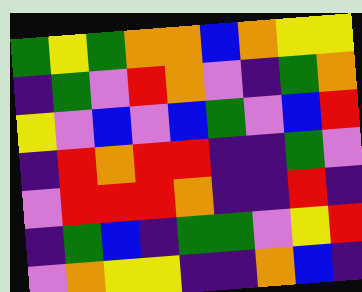[["green", "yellow", "green", "orange", "orange", "blue", "orange", "yellow", "yellow"], ["indigo", "green", "violet", "red", "orange", "violet", "indigo", "green", "orange"], ["yellow", "violet", "blue", "violet", "blue", "green", "violet", "blue", "red"], ["indigo", "red", "orange", "red", "red", "indigo", "indigo", "green", "violet"], ["violet", "red", "red", "red", "orange", "indigo", "indigo", "red", "indigo"], ["indigo", "green", "blue", "indigo", "green", "green", "violet", "yellow", "red"], ["violet", "orange", "yellow", "yellow", "indigo", "indigo", "orange", "blue", "indigo"]]